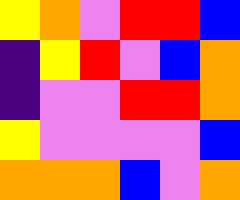[["yellow", "orange", "violet", "red", "red", "blue"], ["indigo", "yellow", "red", "violet", "blue", "orange"], ["indigo", "violet", "violet", "red", "red", "orange"], ["yellow", "violet", "violet", "violet", "violet", "blue"], ["orange", "orange", "orange", "blue", "violet", "orange"]]